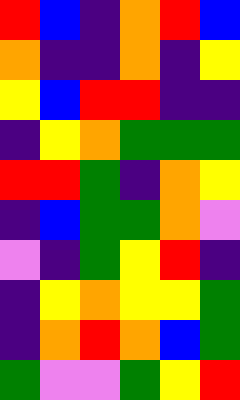[["red", "blue", "indigo", "orange", "red", "blue"], ["orange", "indigo", "indigo", "orange", "indigo", "yellow"], ["yellow", "blue", "red", "red", "indigo", "indigo"], ["indigo", "yellow", "orange", "green", "green", "green"], ["red", "red", "green", "indigo", "orange", "yellow"], ["indigo", "blue", "green", "green", "orange", "violet"], ["violet", "indigo", "green", "yellow", "red", "indigo"], ["indigo", "yellow", "orange", "yellow", "yellow", "green"], ["indigo", "orange", "red", "orange", "blue", "green"], ["green", "violet", "violet", "green", "yellow", "red"]]